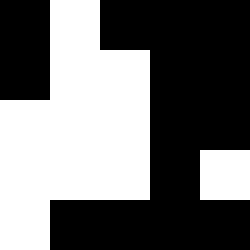[["black", "white", "black", "black", "black"], ["black", "white", "white", "black", "black"], ["white", "white", "white", "black", "black"], ["white", "white", "white", "black", "white"], ["white", "black", "black", "black", "black"]]